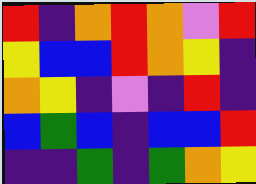[["red", "indigo", "orange", "red", "orange", "violet", "red"], ["yellow", "blue", "blue", "red", "orange", "yellow", "indigo"], ["orange", "yellow", "indigo", "violet", "indigo", "red", "indigo"], ["blue", "green", "blue", "indigo", "blue", "blue", "red"], ["indigo", "indigo", "green", "indigo", "green", "orange", "yellow"]]